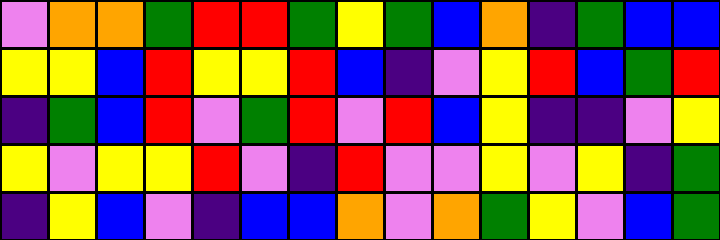[["violet", "orange", "orange", "green", "red", "red", "green", "yellow", "green", "blue", "orange", "indigo", "green", "blue", "blue"], ["yellow", "yellow", "blue", "red", "yellow", "yellow", "red", "blue", "indigo", "violet", "yellow", "red", "blue", "green", "red"], ["indigo", "green", "blue", "red", "violet", "green", "red", "violet", "red", "blue", "yellow", "indigo", "indigo", "violet", "yellow"], ["yellow", "violet", "yellow", "yellow", "red", "violet", "indigo", "red", "violet", "violet", "yellow", "violet", "yellow", "indigo", "green"], ["indigo", "yellow", "blue", "violet", "indigo", "blue", "blue", "orange", "violet", "orange", "green", "yellow", "violet", "blue", "green"]]